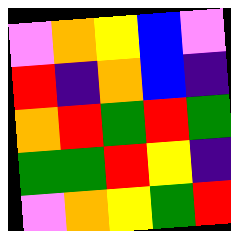[["violet", "orange", "yellow", "blue", "violet"], ["red", "indigo", "orange", "blue", "indigo"], ["orange", "red", "green", "red", "green"], ["green", "green", "red", "yellow", "indigo"], ["violet", "orange", "yellow", "green", "red"]]